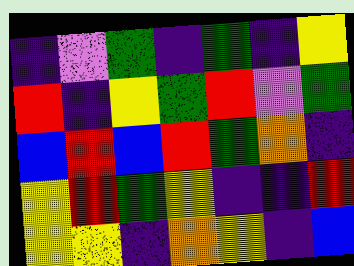[["indigo", "violet", "green", "indigo", "green", "indigo", "yellow"], ["red", "indigo", "yellow", "green", "red", "violet", "green"], ["blue", "red", "blue", "red", "green", "orange", "indigo"], ["yellow", "red", "green", "yellow", "indigo", "indigo", "red"], ["yellow", "yellow", "indigo", "orange", "yellow", "indigo", "blue"]]